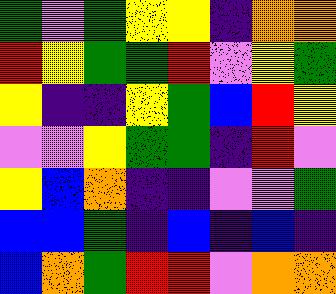[["green", "violet", "green", "yellow", "yellow", "indigo", "orange", "orange"], ["red", "yellow", "green", "green", "red", "violet", "yellow", "green"], ["yellow", "indigo", "indigo", "yellow", "green", "blue", "red", "yellow"], ["violet", "violet", "yellow", "green", "green", "indigo", "red", "violet"], ["yellow", "blue", "orange", "indigo", "indigo", "violet", "violet", "green"], ["blue", "blue", "green", "indigo", "blue", "indigo", "blue", "indigo"], ["blue", "orange", "green", "red", "red", "violet", "orange", "orange"]]